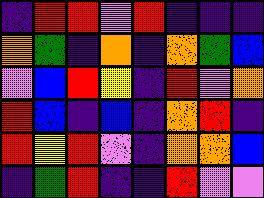[["indigo", "red", "red", "violet", "red", "indigo", "indigo", "indigo"], ["orange", "green", "indigo", "orange", "indigo", "orange", "green", "blue"], ["violet", "blue", "red", "yellow", "indigo", "red", "violet", "orange"], ["red", "blue", "indigo", "blue", "indigo", "orange", "red", "indigo"], ["red", "yellow", "red", "violet", "indigo", "orange", "orange", "blue"], ["indigo", "green", "red", "indigo", "indigo", "red", "violet", "violet"]]